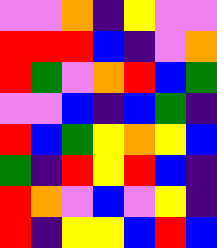[["violet", "violet", "orange", "indigo", "yellow", "violet", "violet"], ["red", "red", "red", "blue", "indigo", "violet", "orange"], ["red", "green", "violet", "orange", "red", "blue", "green"], ["violet", "violet", "blue", "indigo", "blue", "green", "indigo"], ["red", "blue", "green", "yellow", "orange", "yellow", "blue"], ["green", "indigo", "red", "yellow", "red", "blue", "indigo"], ["red", "orange", "violet", "blue", "violet", "yellow", "indigo"], ["red", "indigo", "yellow", "yellow", "blue", "red", "blue"]]